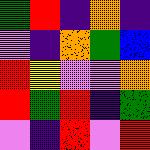[["green", "red", "indigo", "orange", "indigo"], ["violet", "indigo", "orange", "green", "blue"], ["red", "yellow", "violet", "violet", "orange"], ["red", "green", "red", "indigo", "green"], ["violet", "indigo", "red", "violet", "red"]]